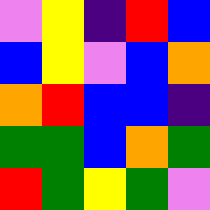[["violet", "yellow", "indigo", "red", "blue"], ["blue", "yellow", "violet", "blue", "orange"], ["orange", "red", "blue", "blue", "indigo"], ["green", "green", "blue", "orange", "green"], ["red", "green", "yellow", "green", "violet"]]